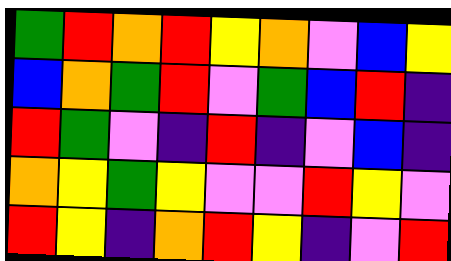[["green", "red", "orange", "red", "yellow", "orange", "violet", "blue", "yellow"], ["blue", "orange", "green", "red", "violet", "green", "blue", "red", "indigo"], ["red", "green", "violet", "indigo", "red", "indigo", "violet", "blue", "indigo"], ["orange", "yellow", "green", "yellow", "violet", "violet", "red", "yellow", "violet"], ["red", "yellow", "indigo", "orange", "red", "yellow", "indigo", "violet", "red"]]